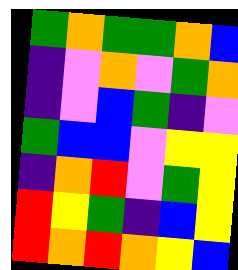[["green", "orange", "green", "green", "orange", "blue"], ["indigo", "violet", "orange", "violet", "green", "orange"], ["indigo", "violet", "blue", "green", "indigo", "violet"], ["green", "blue", "blue", "violet", "yellow", "yellow"], ["indigo", "orange", "red", "violet", "green", "yellow"], ["red", "yellow", "green", "indigo", "blue", "yellow"], ["red", "orange", "red", "orange", "yellow", "blue"]]